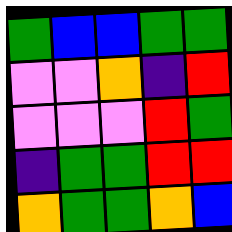[["green", "blue", "blue", "green", "green"], ["violet", "violet", "orange", "indigo", "red"], ["violet", "violet", "violet", "red", "green"], ["indigo", "green", "green", "red", "red"], ["orange", "green", "green", "orange", "blue"]]